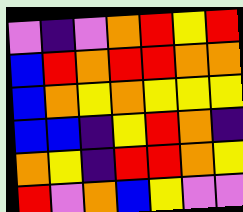[["violet", "indigo", "violet", "orange", "red", "yellow", "red"], ["blue", "red", "orange", "red", "red", "orange", "orange"], ["blue", "orange", "yellow", "orange", "yellow", "yellow", "yellow"], ["blue", "blue", "indigo", "yellow", "red", "orange", "indigo"], ["orange", "yellow", "indigo", "red", "red", "orange", "yellow"], ["red", "violet", "orange", "blue", "yellow", "violet", "violet"]]